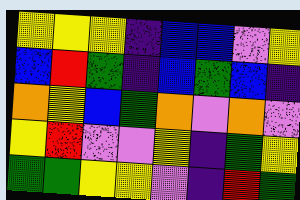[["yellow", "yellow", "yellow", "indigo", "blue", "blue", "violet", "yellow"], ["blue", "red", "green", "indigo", "blue", "green", "blue", "indigo"], ["orange", "yellow", "blue", "green", "orange", "violet", "orange", "violet"], ["yellow", "red", "violet", "violet", "yellow", "indigo", "green", "yellow"], ["green", "green", "yellow", "yellow", "violet", "indigo", "red", "green"]]